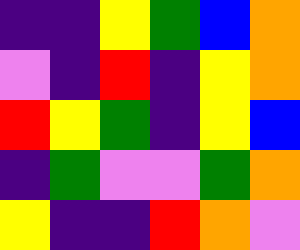[["indigo", "indigo", "yellow", "green", "blue", "orange"], ["violet", "indigo", "red", "indigo", "yellow", "orange"], ["red", "yellow", "green", "indigo", "yellow", "blue"], ["indigo", "green", "violet", "violet", "green", "orange"], ["yellow", "indigo", "indigo", "red", "orange", "violet"]]